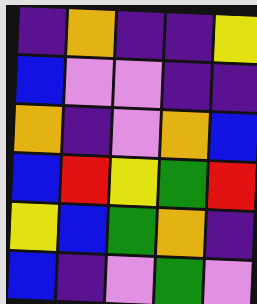[["indigo", "orange", "indigo", "indigo", "yellow"], ["blue", "violet", "violet", "indigo", "indigo"], ["orange", "indigo", "violet", "orange", "blue"], ["blue", "red", "yellow", "green", "red"], ["yellow", "blue", "green", "orange", "indigo"], ["blue", "indigo", "violet", "green", "violet"]]